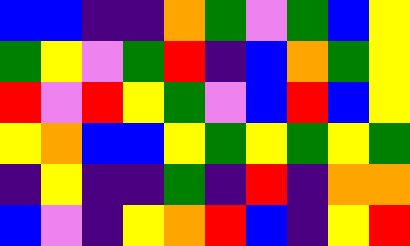[["blue", "blue", "indigo", "indigo", "orange", "green", "violet", "green", "blue", "yellow"], ["green", "yellow", "violet", "green", "red", "indigo", "blue", "orange", "green", "yellow"], ["red", "violet", "red", "yellow", "green", "violet", "blue", "red", "blue", "yellow"], ["yellow", "orange", "blue", "blue", "yellow", "green", "yellow", "green", "yellow", "green"], ["indigo", "yellow", "indigo", "indigo", "green", "indigo", "red", "indigo", "orange", "orange"], ["blue", "violet", "indigo", "yellow", "orange", "red", "blue", "indigo", "yellow", "red"]]